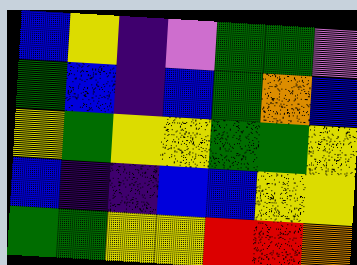[["blue", "yellow", "indigo", "violet", "green", "green", "violet"], ["green", "blue", "indigo", "blue", "green", "orange", "blue"], ["yellow", "green", "yellow", "yellow", "green", "green", "yellow"], ["blue", "indigo", "indigo", "blue", "blue", "yellow", "yellow"], ["green", "green", "yellow", "yellow", "red", "red", "orange"]]